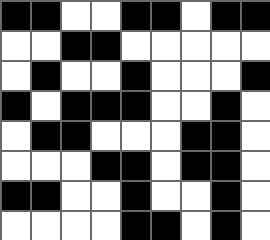[["black", "black", "white", "white", "black", "black", "white", "black", "black"], ["white", "white", "black", "black", "white", "white", "white", "white", "white"], ["white", "black", "white", "white", "black", "white", "white", "white", "black"], ["black", "white", "black", "black", "black", "white", "white", "black", "white"], ["white", "black", "black", "white", "white", "white", "black", "black", "white"], ["white", "white", "white", "black", "black", "white", "black", "black", "white"], ["black", "black", "white", "white", "black", "white", "white", "black", "white"], ["white", "white", "white", "white", "black", "black", "white", "black", "white"]]